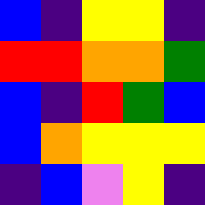[["blue", "indigo", "yellow", "yellow", "indigo"], ["red", "red", "orange", "orange", "green"], ["blue", "indigo", "red", "green", "blue"], ["blue", "orange", "yellow", "yellow", "yellow"], ["indigo", "blue", "violet", "yellow", "indigo"]]